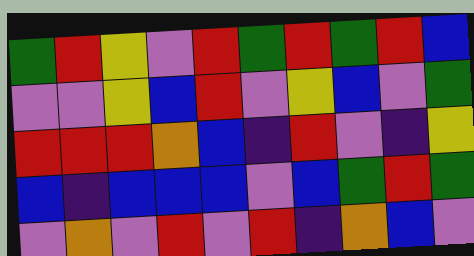[["green", "red", "yellow", "violet", "red", "green", "red", "green", "red", "blue"], ["violet", "violet", "yellow", "blue", "red", "violet", "yellow", "blue", "violet", "green"], ["red", "red", "red", "orange", "blue", "indigo", "red", "violet", "indigo", "yellow"], ["blue", "indigo", "blue", "blue", "blue", "violet", "blue", "green", "red", "green"], ["violet", "orange", "violet", "red", "violet", "red", "indigo", "orange", "blue", "violet"]]